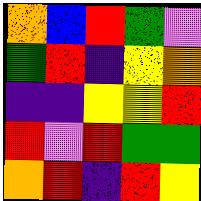[["orange", "blue", "red", "green", "violet"], ["green", "red", "indigo", "yellow", "orange"], ["indigo", "indigo", "yellow", "yellow", "red"], ["red", "violet", "red", "green", "green"], ["orange", "red", "indigo", "red", "yellow"]]